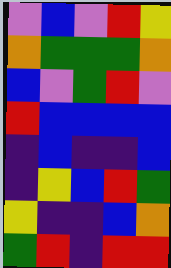[["violet", "blue", "violet", "red", "yellow"], ["orange", "green", "green", "green", "orange"], ["blue", "violet", "green", "red", "violet"], ["red", "blue", "blue", "blue", "blue"], ["indigo", "blue", "indigo", "indigo", "blue"], ["indigo", "yellow", "blue", "red", "green"], ["yellow", "indigo", "indigo", "blue", "orange"], ["green", "red", "indigo", "red", "red"]]